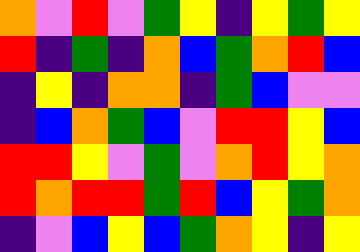[["orange", "violet", "red", "violet", "green", "yellow", "indigo", "yellow", "green", "yellow"], ["red", "indigo", "green", "indigo", "orange", "blue", "green", "orange", "red", "blue"], ["indigo", "yellow", "indigo", "orange", "orange", "indigo", "green", "blue", "violet", "violet"], ["indigo", "blue", "orange", "green", "blue", "violet", "red", "red", "yellow", "blue"], ["red", "red", "yellow", "violet", "green", "violet", "orange", "red", "yellow", "orange"], ["red", "orange", "red", "red", "green", "red", "blue", "yellow", "green", "orange"], ["indigo", "violet", "blue", "yellow", "blue", "green", "orange", "yellow", "indigo", "yellow"]]